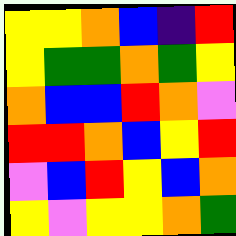[["yellow", "yellow", "orange", "blue", "indigo", "red"], ["yellow", "green", "green", "orange", "green", "yellow"], ["orange", "blue", "blue", "red", "orange", "violet"], ["red", "red", "orange", "blue", "yellow", "red"], ["violet", "blue", "red", "yellow", "blue", "orange"], ["yellow", "violet", "yellow", "yellow", "orange", "green"]]